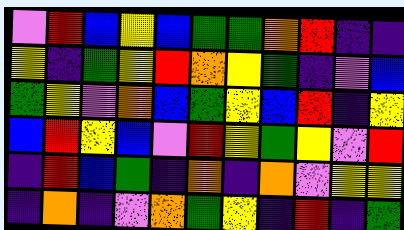[["violet", "red", "blue", "yellow", "blue", "green", "green", "orange", "red", "indigo", "indigo"], ["yellow", "indigo", "green", "yellow", "red", "orange", "yellow", "green", "indigo", "violet", "blue"], ["green", "yellow", "violet", "orange", "blue", "green", "yellow", "blue", "red", "indigo", "yellow"], ["blue", "red", "yellow", "blue", "violet", "red", "yellow", "green", "yellow", "violet", "red"], ["indigo", "red", "blue", "green", "indigo", "orange", "indigo", "orange", "violet", "yellow", "yellow"], ["indigo", "orange", "indigo", "violet", "orange", "green", "yellow", "indigo", "red", "indigo", "green"]]